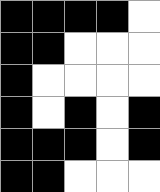[["black", "black", "black", "black", "white"], ["black", "black", "white", "white", "white"], ["black", "white", "white", "white", "white"], ["black", "white", "black", "white", "black"], ["black", "black", "black", "white", "black"], ["black", "black", "white", "white", "white"]]